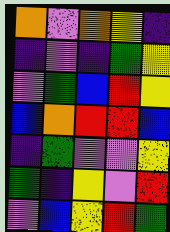[["orange", "violet", "orange", "yellow", "indigo"], ["indigo", "violet", "indigo", "green", "yellow"], ["violet", "green", "blue", "red", "yellow"], ["blue", "orange", "red", "red", "blue"], ["indigo", "green", "violet", "violet", "yellow"], ["green", "indigo", "yellow", "violet", "red"], ["violet", "blue", "yellow", "red", "green"]]